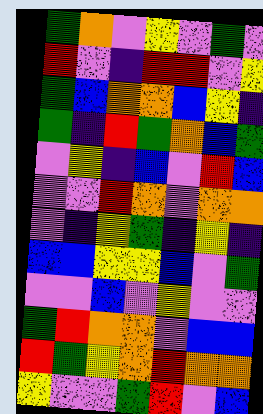[["green", "orange", "violet", "yellow", "violet", "green", "violet"], ["red", "violet", "indigo", "red", "red", "violet", "yellow"], ["green", "blue", "orange", "orange", "blue", "yellow", "indigo"], ["green", "indigo", "red", "green", "orange", "blue", "green"], ["violet", "yellow", "indigo", "blue", "violet", "red", "blue"], ["violet", "violet", "red", "orange", "violet", "orange", "orange"], ["violet", "indigo", "yellow", "green", "indigo", "yellow", "indigo"], ["blue", "blue", "yellow", "yellow", "blue", "violet", "green"], ["violet", "violet", "blue", "violet", "yellow", "violet", "violet"], ["green", "red", "orange", "orange", "violet", "blue", "blue"], ["red", "green", "yellow", "orange", "red", "orange", "orange"], ["yellow", "violet", "violet", "green", "red", "violet", "blue"]]